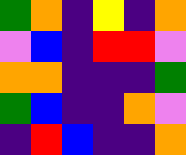[["green", "orange", "indigo", "yellow", "indigo", "orange"], ["violet", "blue", "indigo", "red", "red", "violet"], ["orange", "orange", "indigo", "indigo", "indigo", "green"], ["green", "blue", "indigo", "indigo", "orange", "violet"], ["indigo", "red", "blue", "indigo", "indigo", "orange"]]